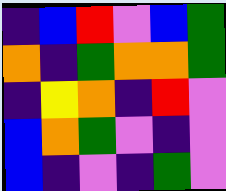[["indigo", "blue", "red", "violet", "blue", "green"], ["orange", "indigo", "green", "orange", "orange", "green"], ["indigo", "yellow", "orange", "indigo", "red", "violet"], ["blue", "orange", "green", "violet", "indigo", "violet"], ["blue", "indigo", "violet", "indigo", "green", "violet"]]